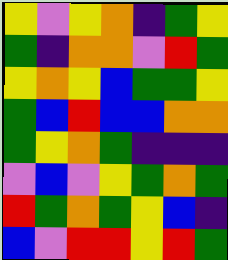[["yellow", "violet", "yellow", "orange", "indigo", "green", "yellow"], ["green", "indigo", "orange", "orange", "violet", "red", "green"], ["yellow", "orange", "yellow", "blue", "green", "green", "yellow"], ["green", "blue", "red", "blue", "blue", "orange", "orange"], ["green", "yellow", "orange", "green", "indigo", "indigo", "indigo"], ["violet", "blue", "violet", "yellow", "green", "orange", "green"], ["red", "green", "orange", "green", "yellow", "blue", "indigo"], ["blue", "violet", "red", "red", "yellow", "red", "green"]]